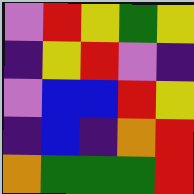[["violet", "red", "yellow", "green", "yellow"], ["indigo", "yellow", "red", "violet", "indigo"], ["violet", "blue", "blue", "red", "yellow"], ["indigo", "blue", "indigo", "orange", "red"], ["orange", "green", "green", "green", "red"]]